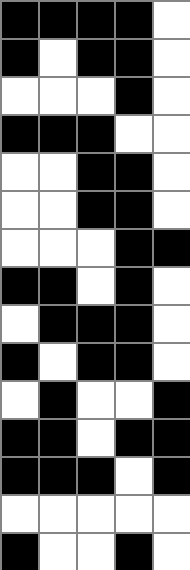[["black", "black", "black", "black", "white"], ["black", "white", "black", "black", "white"], ["white", "white", "white", "black", "white"], ["black", "black", "black", "white", "white"], ["white", "white", "black", "black", "white"], ["white", "white", "black", "black", "white"], ["white", "white", "white", "black", "black"], ["black", "black", "white", "black", "white"], ["white", "black", "black", "black", "white"], ["black", "white", "black", "black", "white"], ["white", "black", "white", "white", "black"], ["black", "black", "white", "black", "black"], ["black", "black", "black", "white", "black"], ["white", "white", "white", "white", "white"], ["black", "white", "white", "black", "white"]]